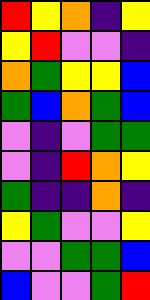[["red", "yellow", "orange", "indigo", "yellow"], ["yellow", "red", "violet", "violet", "indigo"], ["orange", "green", "yellow", "yellow", "blue"], ["green", "blue", "orange", "green", "blue"], ["violet", "indigo", "violet", "green", "green"], ["violet", "indigo", "red", "orange", "yellow"], ["green", "indigo", "indigo", "orange", "indigo"], ["yellow", "green", "violet", "violet", "yellow"], ["violet", "violet", "green", "green", "blue"], ["blue", "violet", "violet", "green", "red"]]